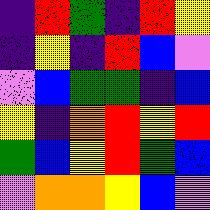[["indigo", "red", "green", "indigo", "red", "yellow"], ["indigo", "yellow", "indigo", "red", "blue", "violet"], ["violet", "blue", "green", "green", "indigo", "blue"], ["yellow", "indigo", "orange", "red", "yellow", "red"], ["green", "blue", "yellow", "red", "green", "blue"], ["violet", "orange", "orange", "yellow", "blue", "violet"]]